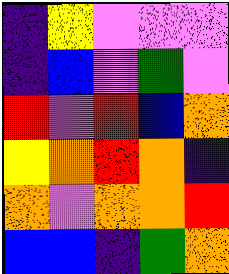[["indigo", "yellow", "violet", "violet", "violet"], ["indigo", "blue", "violet", "green", "violet"], ["red", "violet", "red", "blue", "orange"], ["yellow", "orange", "red", "orange", "indigo"], ["orange", "violet", "orange", "orange", "red"], ["blue", "blue", "indigo", "green", "orange"]]